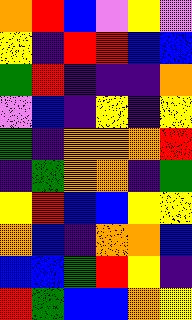[["orange", "red", "blue", "violet", "yellow", "violet"], ["yellow", "indigo", "red", "red", "blue", "blue"], ["green", "red", "indigo", "indigo", "indigo", "orange"], ["violet", "blue", "indigo", "yellow", "indigo", "yellow"], ["green", "indigo", "orange", "orange", "orange", "red"], ["indigo", "green", "orange", "orange", "indigo", "green"], ["yellow", "red", "blue", "blue", "yellow", "yellow"], ["orange", "blue", "indigo", "orange", "orange", "blue"], ["blue", "blue", "green", "red", "yellow", "indigo"], ["red", "green", "blue", "blue", "orange", "yellow"]]